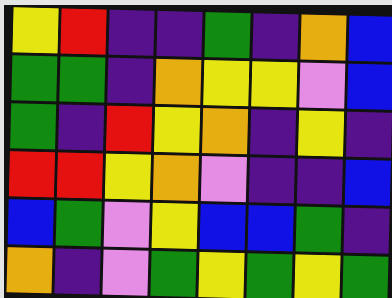[["yellow", "red", "indigo", "indigo", "green", "indigo", "orange", "blue"], ["green", "green", "indigo", "orange", "yellow", "yellow", "violet", "blue"], ["green", "indigo", "red", "yellow", "orange", "indigo", "yellow", "indigo"], ["red", "red", "yellow", "orange", "violet", "indigo", "indigo", "blue"], ["blue", "green", "violet", "yellow", "blue", "blue", "green", "indigo"], ["orange", "indigo", "violet", "green", "yellow", "green", "yellow", "green"]]